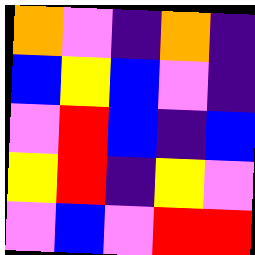[["orange", "violet", "indigo", "orange", "indigo"], ["blue", "yellow", "blue", "violet", "indigo"], ["violet", "red", "blue", "indigo", "blue"], ["yellow", "red", "indigo", "yellow", "violet"], ["violet", "blue", "violet", "red", "red"]]